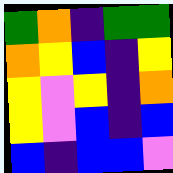[["green", "orange", "indigo", "green", "green"], ["orange", "yellow", "blue", "indigo", "yellow"], ["yellow", "violet", "yellow", "indigo", "orange"], ["yellow", "violet", "blue", "indigo", "blue"], ["blue", "indigo", "blue", "blue", "violet"]]